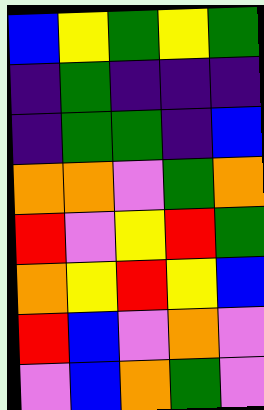[["blue", "yellow", "green", "yellow", "green"], ["indigo", "green", "indigo", "indigo", "indigo"], ["indigo", "green", "green", "indigo", "blue"], ["orange", "orange", "violet", "green", "orange"], ["red", "violet", "yellow", "red", "green"], ["orange", "yellow", "red", "yellow", "blue"], ["red", "blue", "violet", "orange", "violet"], ["violet", "blue", "orange", "green", "violet"]]